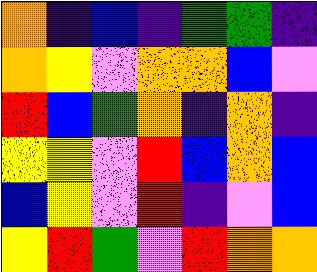[["orange", "indigo", "blue", "indigo", "green", "green", "indigo"], ["orange", "yellow", "violet", "orange", "orange", "blue", "violet"], ["red", "blue", "green", "orange", "indigo", "orange", "indigo"], ["yellow", "yellow", "violet", "red", "blue", "orange", "blue"], ["blue", "yellow", "violet", "red", "indigo", "violet", "blue"], ["yellow", "red", "green", "violet", "red", "orange", "orange"]]